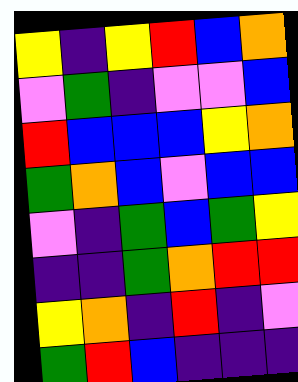[["yellow", "indigo", "yellow", "red", "blue", "orange"], ["violet", "green", "indigo", "violet", "violet", "blue"], ["red", "blue", "blue", "blue", "yellow", "orange"], ["green", "orange", "blue", "violet", "blue", "blue"], ["violet", "indigo", "green", "blue", "green", "yellow"], ["indigo", "indigo", "green", "orange", "red", "red"], ["yellow", "orange", "indigo", "red", "indigo", "violet"], ["green", "red", "blue", "indigo", "indigo", "indigo"]]